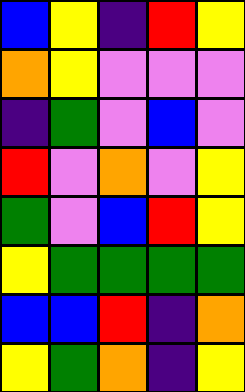[["blue", "yellow", "indigo", "red", "yellow"], ["orange", "yellow", "violet", "violet", "violet"], ["indigo", "green", "violet", "blue", "violet"], ["red", "violet", "orange", "violet", "yellow"], ["green", "violet", "blue", "red", "yellow"], ["yellow", "green", "green", "green", "green"], ["blue", "blue", "red", "indigo", "orange"], ["yellow", "green", "orange", "indigo", "yellow"]]